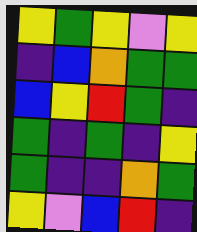[["yellow", "green", "yellow", "violet", "yellow"], ["indigo", "blue", "orange", "green", "green"], ["blue", "yellow", "red", "green", "indigo"], ["green", "indigo", "green", "indigo", "yellow"], ["green", "indigo", "indigo", "orange", "green"], ["yellow", "violet", "blue", "red", "indigo"]]